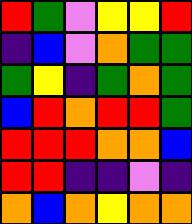[["red", "green", "violet", "yellow", "yellow", "red"], ["indigo", "blue", "violet", "orange", "green", "green"], ["green", "yellow", "indigo", "green", "orange", "green"], ["blue", "red", "orange", "red", "red", "green"], ["red", "red", "red", "orange", "orange", "blue"], ["red", "red", "indigo", "indigo", "violet", "indigo"], ["orange", "blue", "orange", "yellow", "orange", "orange"]]